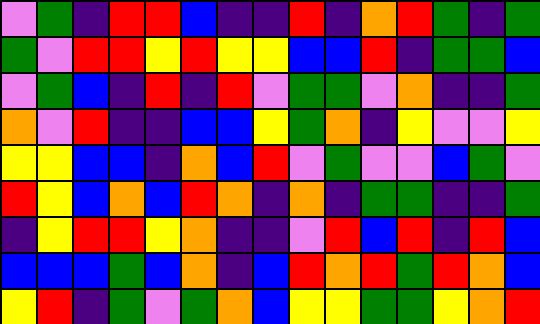[["violet", "green", "indigo", "red", "red", "blue", "indigo", "indigo", "red", "indigo", "orange", "red", "green", "indigo", "green"], ["green", "violet", "red", "red", "yellow", "red", "yellow", "yellow", "blue", "blue", "red", "indigo", "green", "green", "blue"], ["violet", "green", "blue", "indigo", "red", "indigo", "red", "violet", "green", "green", "violet", "orange", "indigo", "indigo", "green"], ["orange", "violet", "red", "indigo", "indigo", "blue", "blue", "yellow", "green", "orange", "indigo", "yellow", "violet", "violet", "yellow"], ["yellow", "yellow", "blue", "blue", "indigo", "orange", "blue", "red", "violet", "green", "violet", "violet", "blue", "green", "violet"], ["red", "yellow", "blue", "orange", "blue", "red", "orange", "indigo", "orange", "indigo", "green", "green", "indigo", "indigo", "green"], ["indigo", "yellow", "red", "red", "yellow", "orange", "indigo", "indigo", "violet", "red", "blue", "red", "indigo", "red", "blue"], ["blue", "blue", "blue", "green", "blue", "orange", "indigo", "blue", "red", "orange", "red", "green", "red", "orange", "blue"], ["yellow", "red", "indigo", "green", "violet", "green", "orange", "blue", "yellow", "yellow", "green", "green", "yellow", "orange", "red"]]